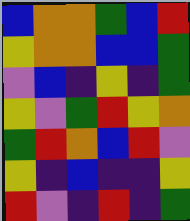[["blue", "orange", "orange", "green", "blue", "red"], ["yellow", "orange", "orange", "blue", "blue", "green"], ["violet", "blue", "indigo", "yellow", "indigo", "green"], ["yellow", "violet", "green", "red", "yellow", "orange"], ["green", "red", "orange", "blue", "red", "violet"], ["yellow", "indigo", "blue", "indigo", "indigo", "yellow"], ["red", "violet", "indigo", "red", "indigo", "green"]]